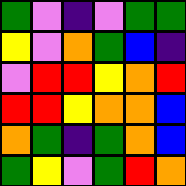[["green", "violet", "indigo", "violet", "green", "green"], ["yellow", "violet", "orange", "green", "blue", "indigo"], ["violet", "red", "red", "yellow", "orange", "red"], ["red", "red", "yellow", "orange", "orange", "blue"], ["orange", "green", "indigo", "green", "orange", "blue"], ["green", "yellow", "violet", "green", "red", "orange"]]